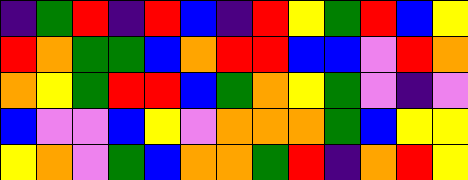[["indigo", "green", "red", "indigo", "red", "blue", "indigo", "red", "yellow", "green", "red", "blue", "yellow"], ["red", "orange", "green", "green", "blue", "orange", "red", "red", "blue", "blue", "violet", "red", "orange"], ["orange", "yellow", "green", "red", "red", "blue", "green", "orange", "yellow", "green", "violet", "indigo", "violet"], ["blue", "violet", "violet", "blue", "yellow", "violet", "orange", "orange", "orange", "green", "blue", "yellow", "yellow"], ["yellow", "orange", "violet", "green", "blue", "orange", "orange", "green", "red", "indigo", "orange", "red", "yellow"]]